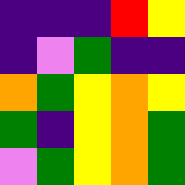[["indigo", "indigo", "indigo", "red", "yellow"], ["indigo", "violet", "green", "indigo", "indigo"], ["orange", "green", "yellow", "orange", "yellow"], ["green", "indigo", "yellow", "orange", "green"], ["violet", "green", "yellow", "orange", "green"]]